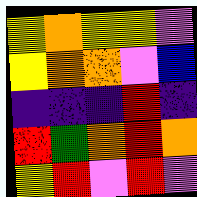[["yellow", "orange", "yellow", "yellow", "violet"], ["yellow", "orange", "orange", "violet", "blue"], ["indigo", "indigo", "indigo", "red", "indigo"], ["red", "green", "orange", "red", "orange"], ["yellow", "red", "violet", "red", "violet"]]